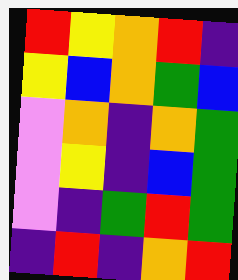[["red", "yellow", "orange", "red", "indigo"], ["yellow", "blue", "orange", "green", "blue"], ["violet", "orange", "indigo", "orange", "green"], ["violet", "yellow", "indigo", "blue", "green"], ["violet", "indigo", "green", "red", "green"], ["indigo", "red", "indigo", "orange", "red"]]